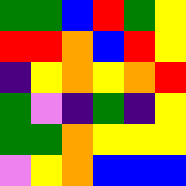[["green", "green", "blue", "red", "green", "yellow"], ["red", "red", "orange", "blue", "red", "yellow"], ["indigo", "yellow", "orange", "yellow", "orange", "red"], ["green", "violet", "indigo", "green", "indigo", "yellow"], ["green", "green", "orange", "yellow", "yellow", "yellow"], ["violet", "yellow", "orange", "blue", "blue", "blue"]]